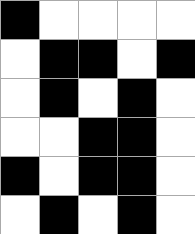[["black", "white", "white", "white", "white"], ["white", "black", "black", "white", "black"], ["white", "black", "white", "black", "white"], ["white", "white", "black", "black", "white"], ["black", "white", "black", "black", "white"], ["white", "black", "white", "black", "white"]]